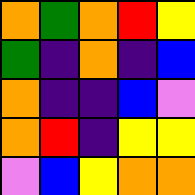[["orange", "green", "orange", "red", "yellow"], ["green", "indigo", "orange", "indigo", "blue"], ["orange", "indigo", "indigo", "blue", "violet"], ["orange", "red", "indigo", "yellow", "yellow"], ["violet", "blue", "yellow", "orange", "orange"]]